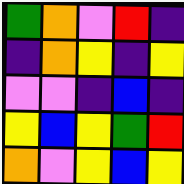[["green", "orange", "violet", "red", "indigo"], ["indigo", "orange", "yellow", "indigo", "yellow"], ["violet", "violet", "indigo", "blue", "indigo"], ["yellow", "blue", "yellow", "green", "red"], ["orange", "violet", "yellow", "blue", "yellow"]]